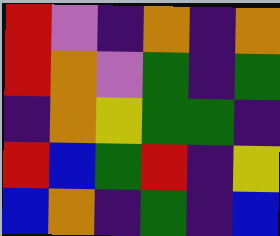[["red", "violet", "indigo", "orange", "indigo", "orange"], ["red", "orange", "violet", "green", "indigo", "green"], ["indigo", "orange", "yellow", "green", "green", "indigo"], ["red", "blue", "green", "red", "indigo", "yellow"], ["blue", "orange", "indigo", "green", "indigo", "blue"]]